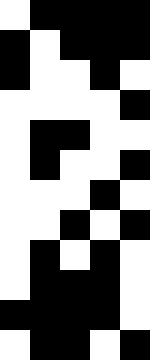[["white", "black", "black", "black", "black"], ["black", "white", "black", "black", "black"], ["black", "white", "white", "black", "white"], ["white", "white", "white", "white", "black"], ["white", "black", "black", "white", "white"], ["white", "black", "white", "white", "black"], ["white", "white", "white", "black", "white"], ["white", "white", "black", "white", "black"], ["white", "black", "white", "black", "white"], ["white", "black", "black", "black", "white"], ["black", "black", "black", "black", "white"], ["white", "black", "black", "white", "black"]]